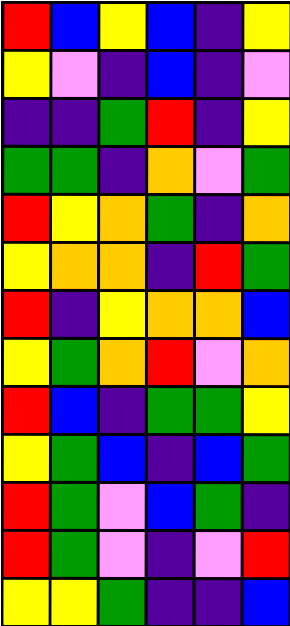[["red", "blue", "yellow", "blue", "indigo", "yellow"], ["yellow", "violet", "indigo", "blue", "indigo", "violet"], ["indigo", "indigo", "green", "red", "indigo", "yellow"], ["green", "green", "indigo", "orange", "violet", "green"], ["red", "yellow", "orange", "green", "indigo", "orange"], ["yellow", "orange", "orange", "indigo", "red", "green"], ["red", "indigo", "yellow", "orange", "orange", "blue"], ["yellow", "green", "orange", "red", "violet", "orange"], ["red", "blue", "indigo", "green", "green", "yellow"], ["yellow", "green", "blue", "indigo", "blue", "green"], ["red", "green", "violet", "blue", "green", "indigo"], ["red", "green", "violet", "indigo", "violet", "red"], ["yellow", "yellow", "green", "indigo", "indigo", "blue"]]